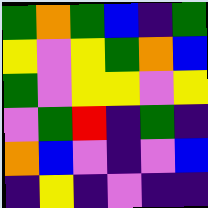[["green", "orange", "green", "blue", "indigo", "green"], ["yellow", "violet", "yellow", "green", "orange", "blue"], ["green", "violet", "yellow", "yellow", "violet", "yellow"], ["violet", "green", "red", "indigo", "green", "indigo"], ["orange", "blue", "violet", "indigo", "violet", "blue"], ["indigo", "yellow", "indigo", "violet", "indigo", "indigo"]]